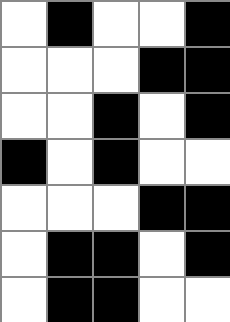[["white", "black", "white", "white", "black"], ["white", "white", "white", "black", "black"], ["white", "white", "black", "white", "black"], ["black", "white", "black", "white", "white"], ["white", "white", "white", "black", "black"], ["white", "black", "black", "white", "black"], ["white", "black", "black", "white", "white"]]